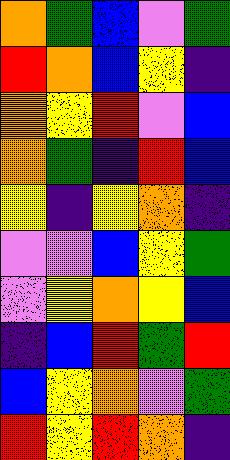[["orange", "green", "blue", "violet", "green"], ["red", "orange", "blue", "yellow", "indigo"], ["orange", "yellow", "red", "violet", "blue"], ["orange", "green", "indigo", "red", "blue"], ["yellow", "indigo", "yellow", "orange", "indigo"], ["violet", "violet", "blue", "yellow", "green"], ["violet", "yellow", "orange", "yellow", "blue"], ["indigo", "blue", "red", "green", "red"], ["blue", "yellow", "orange", "violet", "green"], ["red", "yellow", "red", "orange", "indigo"]]